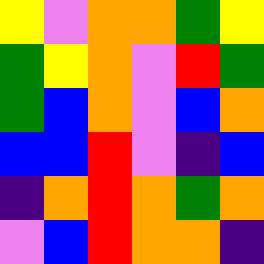[["yellow", "violet", "orange", "orange", "green", "yellow"], ["green", "yellow", "orange", "violet", "red", "green"], ["green", "blue", "orange", "violet", "blue", "orange"], ["blue", "blue", "red", "violet", "indigo", "blue"], ["indigo", "orange", "red", "orange", "green", "orange"], ["violet", "blue", "red", "orange", "orange", "indigo"]]